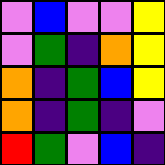[["violet", "blue", "violet", "violet", "yellow"], ["violet", "green", "indigo", "orange", "yellow"], ["orange", "indigo", "green", "blue", "yellow"], ["orange", "indigo", "green", "indigo", "violet"], ["red", "green", "violet", "blue", "indigo"]]